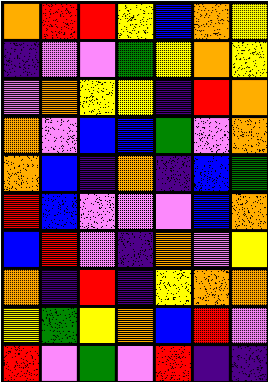[["orange", "red", "red", "yellow", "blue", "orange", "yellow"], ["indigo", "violet", "violet", "green", "yellow", "orange", "yellow"], ["violet", "orange", "yellow", "yellow", "indigo", "red", "orange"], ["orange", "violet", "blue", "blue", "green", "violet", "orange"], ["orange", "blue", "indigo", "orange", "indigo", "blue", "green"], ["red", "blue", "violet", "violet", "violet", "blue", "orange"], ["blue", "red", "violet", "indigo", "orange", "violet", "yellow"], ["orange", "indigo", "red", "indigo", "yellow", "orange", "orange"], ["yellow", "green", "yellow", "orange", "blue", "red", "violet"], ["red", "violet", "green", "violet", "red", "indigo", "indigo"]]